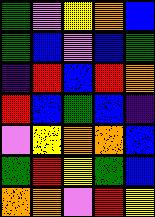[["green", "violet", "yellow", "orange", "blue"], ["green", "blue", "violet", "blue", "green"], ["indigo", "red", "blue", "red", "orange"], ["red", "blue", "green", "blue", "indigo"], ["violet", "yellow", "orange", "orange", "blue"], ["green", "red", "yellow", "green", "blue"], ["orange", "orange", "violet", "red", "yellow"]]